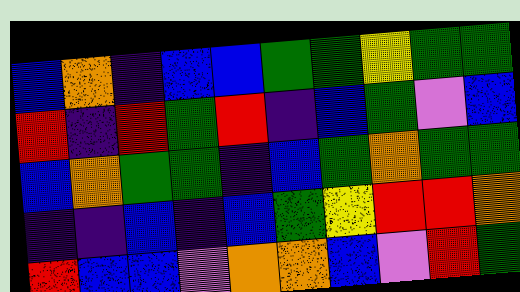[["blue", "orange", "indigo", "blue", "blue", "green", "green", "yellow", "green", "green"], ["red", "indigo", "red", "green", "red", "indigo", "blue", "green", "violet", "blue"], ["blue", "orange", "green", "green", "indigo", "blue", "green", "orange", "green", "green"], ["indigo", "indigo", "blue", "indigo", "blue", "green", "yellow", "red", "red", "orange"], ["red", "blue", "blue", "violet", "orange", "orange", "blue", "violet", "red", "green"]]